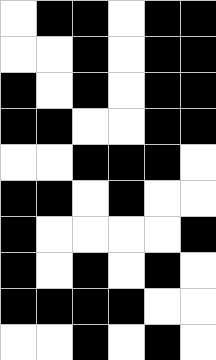[["white", "black", "black", "white", "black", "black"], ["white", "white", "black", "white", "black", "black"], ["black", "white", "black", "white", "black", "black"], ["black", "black", "white", "white", "black", "black"], ["white", "white", "black", "black", "black", "white"], ["black", "black", "white", "black", "white", "white"], ["black", "white", "white", "white", "white", "black"], ["black", "white", "black", "white", "black", "white"], ["black", "black", "black", "black", "white", "white"], ["white", "white", "black", "white", "black", "white"]]